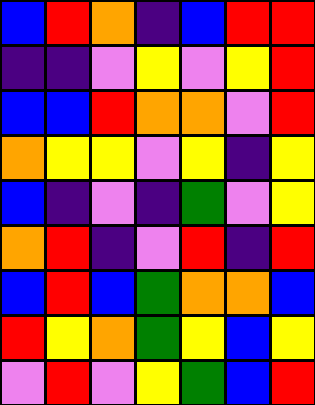[["blue", "red", "orange", "indigo", "blue", "red", "red"], ["indigo", "indigo", "violet", "yellow", "violet", "yellow", "red"], ["blue", "blue", "red", "orange", "orange", "violet", "red"], ["orange", "yellow", "yellow", "violet", "yellow", "indigo", "yellow"], ["blue", "indigo", "violet", "indigo", "green", "violet", "yellow"], ["orange", "red", "indigo", "violet", "red", "indigo", "red"], ["blue", "red", "blue", "green", "orange", "orange", "blue"], ["red", "yellow", "orange", "green", "yellow", "blue", "yellow"], ["violet", "red", "violet", "yellow", "green", "blue", "red"]]